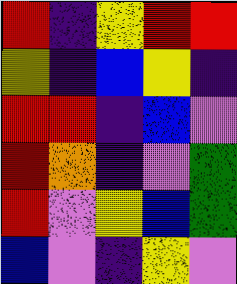[["red", "indigo", "yellow", "red", "red"], ["yellow", "indigo", "blue", "yellow", "indigo"], ["red", "red", "indigo", "blue", "violet"], ["red", "orange", "indigo", "violet", "green"], ["red", "violet", "yellow", "blue", "green"], ["blue", "violet", "indigo", "yellow", "violet"]]